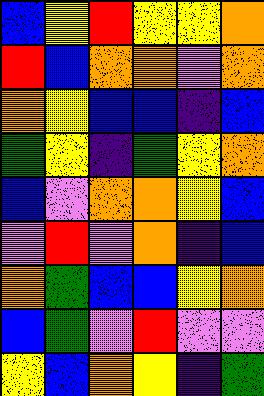[["blue", "yellow", "red", "yellow", "yellow", "orange"], ["red", "blue", "orange", "orange", "violet", "orange"], ["orange", "yellow", "blue", "blue", "indigo", "blue"], ["green", "yellow", "indigo", "green", "yellow", "orange"], ["blue", "violet", "orange", "orange", "yellow", "blue"], ["violet", "red", "violet", "orange", "indigo", "blue"], ["orange", "green", "blue", "blue", "yellow", "orange"], ["blue", "green", "violet", "red", "violet", "violet"], ["yellow", "blue", "orange", "yellow", "indigo", "green"]]